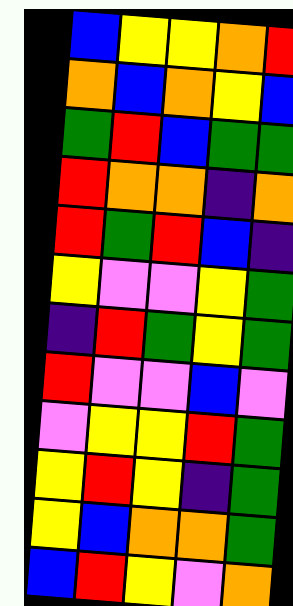[["blue", "yellow", "yellow", "orange", "red"], ["orange", "blue", "orange", "yellow", "blue"], ["green", "red", "blue", "green", "green"], ["red", "orange", "orange", "indigo", "orange"], ["red", "green", "red", "blue", "indigo"], ["yellow", "violet", "violet", "yellow", "green"], ["indigo", "red", "green", "yellow", "green"], ["red", "violet", "violet", "blue", "violet"], ["violet", "yellow", "yellow", "red", "green"], ["yellow", "red", "yellow", "indigo", "green"], ["yellow", "blue", "orange", "orange", "green"], ["blue", "red", "yellow", "violet", "orange"]]